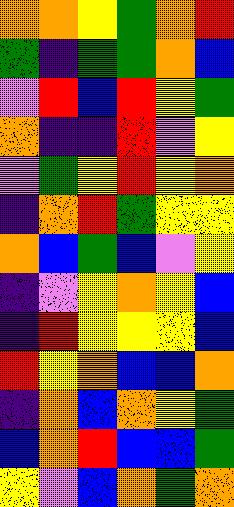[["orange", "orange", "yellow", "green", "orange", "red"], ["green", "indigo", "green", "green", "orange", "blue"], ["violet", "red", "blue", "red", "yellow", "green"], ["orange", "indigo", "indigo", "red", "violet", "yellow"], ["violet", "green", "yellow", "red", "yellow", "orange"], ["indigo", "orange", "red", "green", "yellow", "yellow"], ["orange", "blue", "green", "blue", "violet", "yellow"], ["indigo", "violet", "yellow", "orange", "yellow", "blue"], ["indigo", "red", "yellow", "yellow", "yellow", "blue"], ["red", "yellow", "orange", "blue", "blue", "orange"], ["indigo", "orange", "blue", "orange", "yellow", "green"], ["blue", "orange", "red", "blue", "blue", "green"], ["yellow", "violet", "blue", "orange", "green", "orange"]]